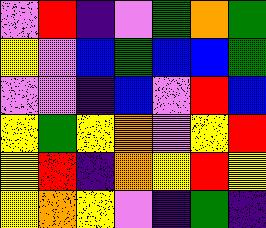[["violet", "red", "indigo", "violet", "green", "orange", "green"], ["yellow", "violet", "blue", "green", "blue", "blue", "green"], ["violet", "violet", "indigo", "blue", "violet", "red", "blue"], ["yellow", "green", "yellow", "orange", "violet", "yellow", "red"], ["yellow", "red", "indigo", "orange", "yellow", "red", "yellow"], ["yellow", "orange", "yellow", "violet", "indigo", "green", "indigo"]]